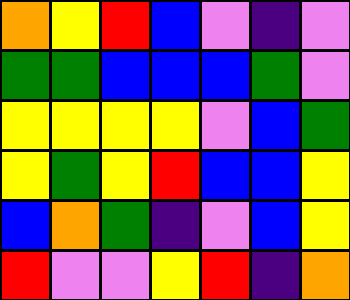[["orange", "yellow", "red", "blue", "violet", "indigo", "violet"], ["green", "green", "blue", "blue", "blue", "green", "violet"], ["yellow", "yellow", "yellow", "yellow", "violet", "blue", "green"], ["yellow", "green", "yellow", "red", "blue", "blue", "yellow"], ["blue", "orange", "green", "indigo", "violet", "blue", "yellow"], ["red", "violet", "violet", "yellow", "red", "indigo", "orange"]]